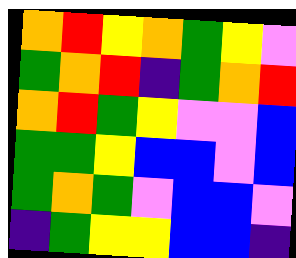[["orange", "red", "yellow", "orange", "green", "yellow", "violet"], ["green", "orange", "red", "indigo", "green", "orange", "red"], ["orange", "red", "green", "yellow", "violet", "violet", "blue"], ["green", "green", "yellow", "blue", "blue", "violet", "blue"], ["green", "orange", "green", "violet", "blue", "blue", "violet"], ["indigo", "green", "yellow", "yellow", "blue", "blue", "indigo"]]